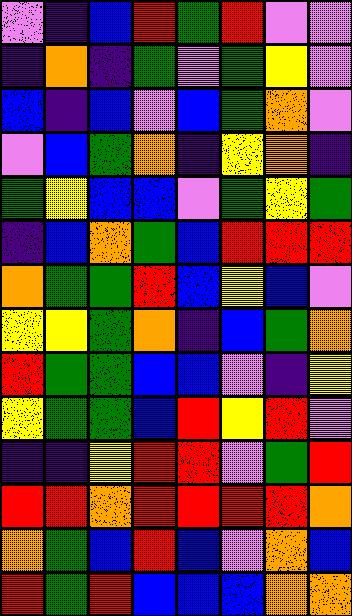[["violet", "indigo", "blue", "red", "green", "red", "violet", "violet"], ["indigo", "orange", "indigo", "green", "violet", "green", "yellow", "violet"], ["blue", "indigo", "blue", "violet", "blue", "green", "orange", "violet"], ["violet", "blue", "green", "orange", "indigo", "yellow", "orange", "indigo"], ["green", "yellow", "blue", "blue", "violet", "green", "yellow", "green"], ["indigo", "blue", "orange", "green", "blue", "red", "red", "red"], ["orange", "green", "green", "red", "blue", "yellow", "blue", "violet"], ["yellow", "yellow", "green", "orange", "indigo", "blue", "green", "orange"], ["red", "green", "green", "blue", "blue", "violet", "indigo", "yellow"], ["yellow", "green", "green", "blue", "red", "yellow", "red", "violet"], ["indigo", "indigo", "yellow", "red", "red", "violet", "green", "red"], ["red", "red", "orange", "red", "red", "red", "red", "orange"], ["orange", "green", "blue", "red", "blue", "violet", "orange", "blue"], ["red", "green", "red", "blue", "blue", "blue", "orange", "orange"]]